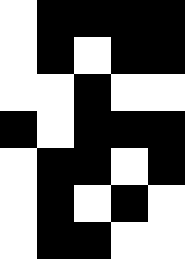[["white", "black", "black", "black", "black"], ["white", "black", "white", "black", "black"], ["white", "white", "black", "white", "white"], ["black", "white", "black", "black", "black"], ["white", "black", "black", "white", "black"], ["white", "black", "white", "black", "white"], ["white", "black", "black", "white", "white"]]